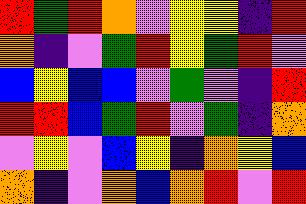[["red", "green", "red", "orange", "violet", "yellow", "yellow", "indigo", "red"], ["orange", "indigo", "violet", "green", "red", "yellow", "green", "red", "violet"], ["blue", "yellow", "blue", "blue", "violet", "green", "violet", "indigo", "red"], ["red", "red", "blue", "green", "red", "violet", "green", "indigo", "orange"], ["violet", "yellow", "violet", "blue", "yellow", "indigo", "orange", "yellow", "blue"], ["orange", "indigo", "violet", "orange", "blue", "orange", "red", "violet", "red"]]